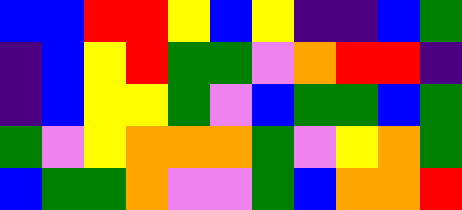[["blue", "blue", "red", "red", "yellow", "blue", "yellow", "indigo", "indigo", "blue", "green"], ["indigo", "blue", "yellow", "red", "green", "green", "violet", "orange", "red", "red", "indigo"], ["indigo", "blue", "yellow", "yellow", "green", "violet", "blue", "green", "green", "blue", "green"], ["green", "violet", "yellow", "orange", "orange", "orange", "green", "violet", "yellow", "orange", "green"], ["blue", "green", "green", "orange", "violet", "violet", "green", "blue", "orange", "orange", "red"]]